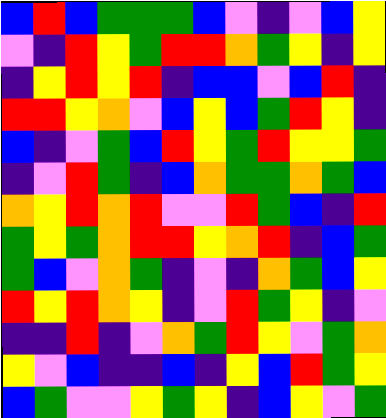[["blue", "red", "blue", "green", "green", "green", "blue", "violet", "indigo", "violet", "blue", "yellow"], ["violet", "indigo", "red", "yellow", "green", "red", "red", "orange", "green", "yellow", "indigo", "yellow"], ["indigo", "yellow", "red", "yellow", "red", "indigo", "blue", "blue", "violet", "blue", "red", "indigo"], ["red", "red", "yellow", "orange", "violet", "blue", "yellow", "blue", "green", "red", "yellow", "indigo"], ["blue", "indigo", "violet", "green", "blue", "red", "yellow", "green", "red", "yellow", "yellow", "green"], ["indigo", "violet", "red", "green", "indigo", "blue", "orange", "green", "green", "orange", "green", "blue"], ["orange", "yellow", "red", "orange", "red", "violet", "violet", "red", "green", "blue", "indigo", "red"], ["green", "yellow", "green", "orange", "red", "red", "yellow", "orange", "red", "indigo", "blue", "green"], ["green", "blue", "violet", "orange", "green", "indigo", "violet", "indigo", "orange", "green", "blue", "yellow"], ["red", "yellow", "red", "orange", "yellow", "indigo", "violet", "red", "green", "yellow", "indigo", "violet"], ["indigo", "indigo", "red", "indigo", "violet", "orange", "green", "red", "yellow", "violet", "green", "orange"], ["yellow", "violet", "blue", "indigo", "indigo", "blue", "indigo", "yellow", "blue", "red", "green", "yellow"], ["blue", "green", "violet", "violet", "yellow", "green", "yellow", "indigo", "blue", "yellow", "violet", "green"]]